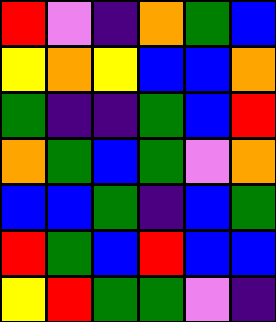[["red", "violet", "indigo", "orange", "green", "blue"], ["yellow", "orange", "yellow", "blue", "blue", "orange"], ["green", "indigo", "indigo", "green", "blue", "red"], ["orange", "green", "blue", "green", "violet", "orange"], ["blue", "blue", "green", "indigo", "blue", "green"], ["red", "green", "blue", "red", "blue", "blue"], ["yellow", "red", "green", "green", "violet", "indigo"]]